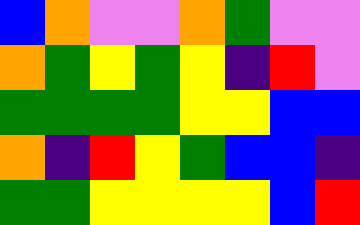[["blue", "orange", "violet", "violet", "orange", "green", "violet", "violet"], ["orange", "green", "yellow", "green", "yellow", "indigo", "red", "violet"], ["green", "green", "green", "green", "yellow", "yellow", "blue", "blue"], ["orange", "indigo", "red", "yellow", "green", "blue", "blue", "indigo"], ["green", "green", "yellow", "yellow", "yellow", "yellow", "blue", "red"]]